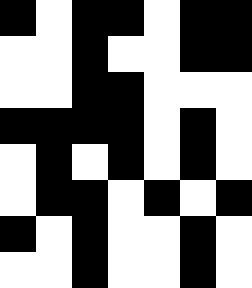[["black", "white", "black", "black", "white", "black", "black"], ["white", "white", "black", "white", "white", "black", "black"], ["white", "white", "black", "black", "white", "white", "white"], ["black", "black", "black", "black", "white", "black", "white"], ["white", "black", "white", "black", "white", "black", "white"], ["white", "black", "black", "white", "black", "white", "black"], ["black", "white", "black", "white", "white", "black", "white"], ["white", "white", "black", "white", "white", "black", "white"]]